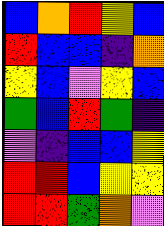[["blue", "orange", "red", "yellow", "blue"], ["red", "blue", "blue", "indigo", "orange"], ["yellow", "blue", "violet", "yellow", "blue"], ["green", "blue", "red", "green", "indigo"], ["violet", "indigo", "blue", "blue", "yellow"], ["red", "red", "blue", "yellow", "yellow"], ["red", "red", "green", "orange", "violet"]]